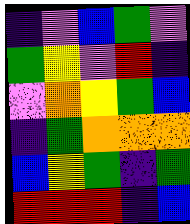[["indigo", "violet", "blue", "green", "violet"], ["green", "yellow", "violet", "red", "indigo"], ["violet", "orange", "yellow", "green", "blue"], ["indigo", "green", "orange", "orange", "orange"], ["blue", "yellow", "green", "indigo", "green"], ["red", "red", "red", "indigo", "blue"]]